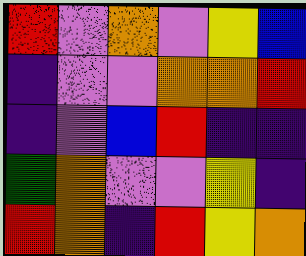[["red", "violet", "orange", "violet", "yellow", "blue"], ["indigo", "violet", "violet", "orange", "orange", "red"], ["indigo", "violet", "blue", "red", "indigo", "indigo"], ["green", "orange", "violet", "violet", "yellow", "indigo"], ["red", "orange", "indigo", "red", "yellow", "orange"]]